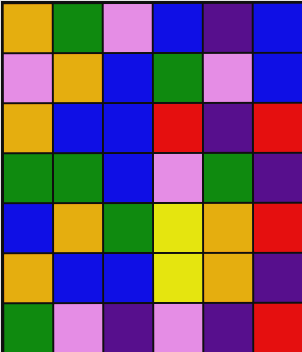[["orange", "green", "violet", "blue", "indigo", "blue"], ["violet", "orange", "blue", "green", "violet", "blue"], ["orange", "blue", "blue", "red", "indigo", "red"], ["green", "green", "blue", "violet", "green", "indigo"], ["blue", "orange", "green", "yellow", "orange", "red"], ["orange", "blue", "blue", "yellow", "orange", "indigo"], ["green", "violet", "indigo", "violet", "indigo", "red"]]